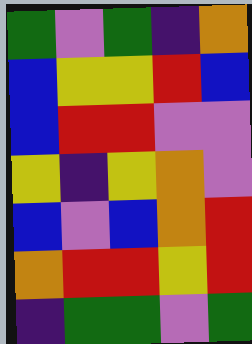[["green", "violet", "green", "indigo", "orange"], ["blue", "yellow", "yellow", "red", "blue"], ["blue", "red", "red", "violet", "violet"], ["yellow", "indigo", "yellow", "orange", "violet"], ["blue", "violet", "blue", "orange", "red"], ["orange", "red", "red", "yellow", "red"], ["indigo", "green", "green", "violet", "green"]]